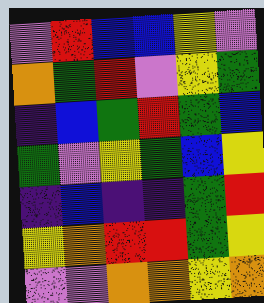[["violet", "red", "blue", "blue", "yellow", "violet"], ["orange", "green", "red", "violet", "yellow", "green"], ["indigo", "blue", "green", "red", "green", "blue"], ["green", "violet", "yellow", "green", "blue", "yellow"], ["indigo", "blue", "indigo", "indigo", "green", "red"], ["yellow", "orange", "red", "red", "green", "yellow"], ["violet", "violet", "orange", "orange", "yellow", "orange"]]